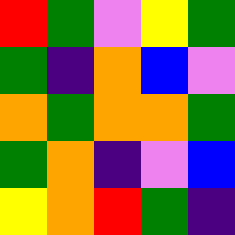[["red", "green", "violet", "yellow", "green"], ["green", "indigo", "orange", "blue", "violet"], ["orange", "green", "orange", "orange", "green"], ["green", "orange", "indigo", "violet", "blue"], ["yellow", "orange", "red", "green", "indigo"]]